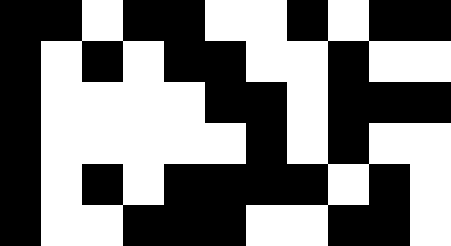[["black", "black", "white", "black", "black", "white", "white", "black", "white", "black", "black"], ["black", "white", "black", "white", "black", "black", "white", "white", "black", "white", "white"], ["black", "white", "white", "white", "white", "black", "black", "white", "black", "black", "black"], ["black", "white", "white", "white", "white", "white", "black", "white", "black", "white", "white"], ["black", "white", "black", "white", "black", "black", "black", "black", "white", "black", "white"], ["black", "white", "white", "black", "black", "black", "white", "white", "black", "black", "white"]]